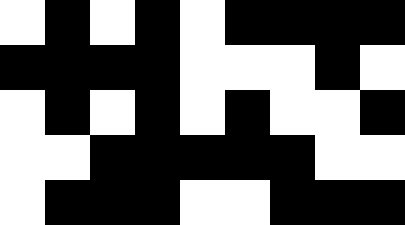[["white", "black", "white", "black", "white", "black", "black", "black", "black"], ["black", "black", "black", "black", "white", "white", "white", "black", "white"], ["white", "black", "white", "black", "white", "black", "white", "white", "black"], ["white", "white", "black", "black", "black", "black", "black", "white", "white"], ["white", "black", "black", "black", "white", "white", "black", "black", "black"]]